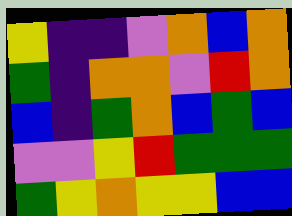[["yellow", "indigo", "indigo", "violet", "orange", "blue", "orange"], ["green", "indigo", "orange", "orange", "violet", "red", "orange"], ["blue", "indigo", "green", "orange", "blue", "green", "blue"], ["violet", "violet", "yellow", "red", "green", "green", "green"], ["green", "yellow", "orange", "yellow", "yellow", "blue", "blue"]]